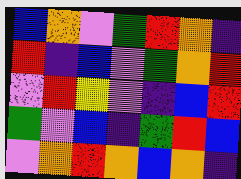[["blue", "orange", "violet", "green", "red", "orange", "indigo"], ["red", "indigo", "blue", "violet", "green", "orange", "red"], ["violet", "red", "yellow", "violet", "indigo", "blue", "red"], ["green", "violet", "blue", "indigo", "green", "red", "blue"], ["violet", "orange", "red", "orange", "blue", "orange", "indigo"]]